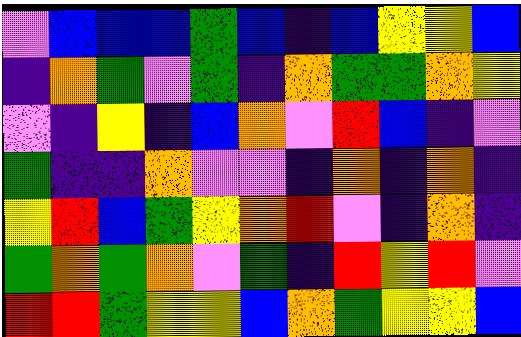[["violet", "blue", "blue", "blue", "green", "blue", "indigo", "blue", "yellow", "yellow", "blue"], ["indigo", "orange", "green", "violet", "green", "indigo", "orange", "green", "green", "orange", "yellow"], ["violet", "indigo", "yellow", "indigo", "blue", "orange", "violet", "red", "blue", "indigo", "violet"], ["green", "indigo", "indigo", "orange", "violet", "violet", "indigo", "orange", "indigo", "orange", "indigo"], ["yellow", "red", "blue", "green", "yellow", "orange", "red", "violet", "indigo", "orange", "indigo"], ["green", "orange", "green", "orange", "violet", "green", "indigo", "red", "yellow", "red", "violet"], ["red", "red", "green", "yellow", "yellow", "blue", "orange", "green", "yellow", "yellow", "blue"]]